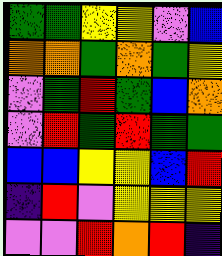[["green", "green", "yellow", "yellow", "violet", "blue"], ["orange", "orange", "green", "orange", "green", "yellow"], ["violet", "green", "red", "green", "blue", "orange"], ["violet", "red", "green", "red", "green", "green"], ["blue", "blue", "yellow", "yellow", "blue", "red"], ["indigo", "red", "violet", "yellow", "yellow", "yellow"], ["violet", "violet", "red", "orange", "red", "indigo"]]